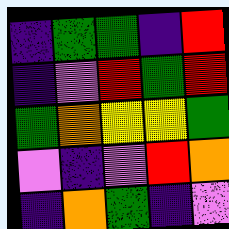[["indigo", "green", "green", "indigo", "red"], ["indigo", "violet", "red", "green", "red"], ["green", "orange", "yellow", "yellow", "green"], ["violet", "indigo", "violet", "red", "orange"], ["indigo", "orange", "green", "indigo", "violet"]]